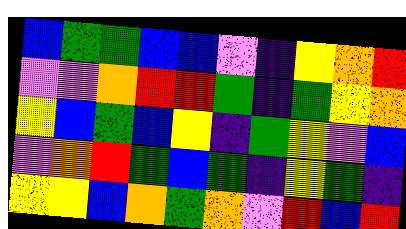[["blue", "green", "green", "blue", "blue", "violet", "indigo", "yellow", "orange", "red"], ["violet", "violet", "orange", "red", "red", "green", "indigo", "green", "yellow", "orange"], ["yellow", "blue", "green", "blue", "yellow", "indigo", "green", "yellow", "violet", "blue"], ["violet", "orange", "red", "green", "blue", "green", "indigo", "yellow", "green", "indigo"], ["yellow", "yellow", "blue", "orange", "green", "orange", "violet", "red", "blue", "red"]]